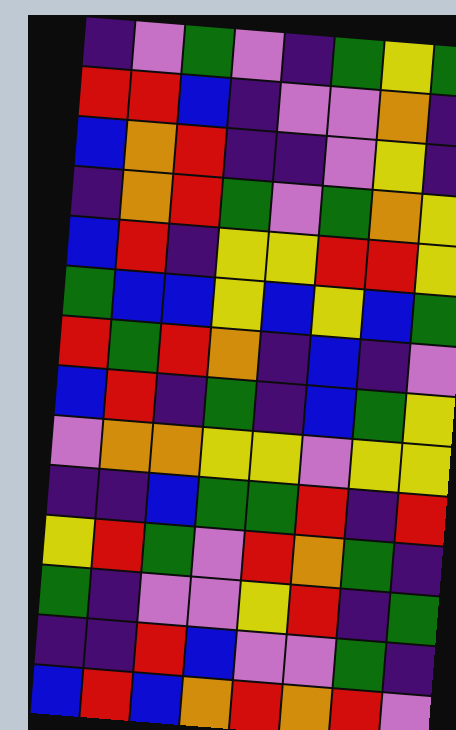[["indigo", "violet", "green", "violet", "indigo", "green", "yellow", "green"], ["red", "red", "blue", "indigo", "violet", "violet", "orange", "indigo"], ["blue", "orange", "red", "indigo", "indigo", "violet", "yellow", "indigo"], ["indigo", "orange", "red", "green", "violet", "green", "orange", "yellow"], ["blue", "red", "indigo", "yellow", "yellow", "red", "red", "yellow"], ["green", "blue", "blue", "yellow", "blue", "yellow", "blue", "green"], ["red", "green", "red", "orange", "indigo", "blue", "indigo", "violet"], ["blue", "red", "indigo", "green", "indigo", "blue", "green", "yellow"], ["violet", "orange", "orange", "yellow", "yellow", "violet", "yellow", "yellow"], ["indigo", "indigo", "blue", "green", "green", "red", "indigo", "red"], ["yellow", "red", "green", "violet", "red", "orange", "green", "indigo"], ["green", "indigo", "violet", "violet", "yellow", "red", "indigo", "green"], ["indigo", "indigo", "red", "blue", "violet", "violet", "green", "indigo"], ["blue", "red", "blue", "orange", "red", "orange", "red", "violet"]]